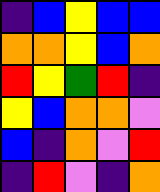[["indigo", "blue", "yellow", "blue", "blue"], ["orange", "orange", "yellow", "blue", "orange"], ["red", "yellow", "green", "red", "indigo"], ["yellow", "blue", "orange", "orange", "violet"], ["blue", "indigo", "orange", "violet", "red"], ["indigo", "red", "violet", "indigo", "orange"]]